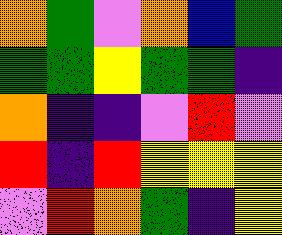[["orange", "green", "violet", "orange", "blue", "green"], ["green", "green", "yellow", "green", "green", "indigo"], ["orange", "indigo", "indigo", "violet", "red", "violet"], ["red", "indigo", "red", "yellow", "yellow", "yellow"], ["violet", "red", "orange", "green", "indigo", "yellow"]]